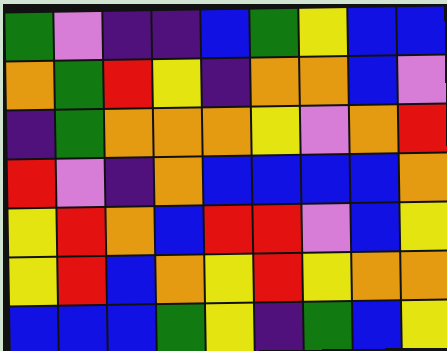[["green", "violet", "indigo", "indigo", "blue", "green", "yellow", "blue", "blue"], ["orange", "green", "red", "yellow", "indigo", "orange", "orange", "blue", "violet"], ["indigo", "green", "orange", "orange", "orange", "yellow", "violet", "orange", "red"], ["red", "violet", "indigo", "orange", "blue", "blue", "blue", "blue", "orange"], ["yellow", "red", "orange", "blue", "red", "red", "violet", "blue", "yellow"], ["yellow", "red", "blue", "orange", "yellow", "red", "yellow", "orange", "orange"], ["blue", "blue", "blue", "green", "yellow", "indigo", "green", "blue", "yellow"]]